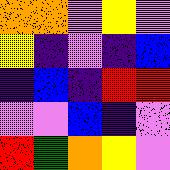[["orange", "orange", "violet", "yellow", "violet"], ["yellow", "indigo", "violet", "indigo", "blue"], ["indigo", "blue", "indigo", "red", "red"], ["violet", "violet", "blue", "indigo", "violet"], ["red", "green", "orange", "yellow", "violet"]]